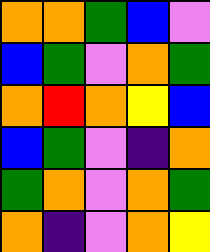[["orange", "orange", "green", "blue", "violet"], ["blue", "green", "violet", "orange", "green"], ["orange", "red", "orange", "yellow", "blue"], ["blue", "green", "violet", "indigo", "orange"], ["green", "orange", "violet", "orange", "green"], ["orange", "indigo", "violet", "orange", "yellow"]]